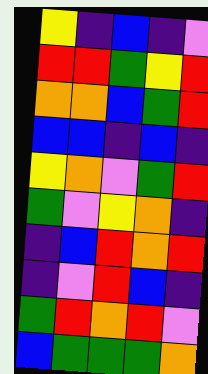[["yellow", "indigo", "blue", "indigo", "violet"], ["red", "red", "green", "yellow", "red"], ["orange", "orange", "blue", "green", "red"], ["blue", "blue", "indigo", "blue", "indigo"], ["yellow", "orange", "violet", "green", "red"], ["green", "violet", "yellow", "orange", "indigo"], ["indigo", "blue", "red", "orange", "red"], ["indigo", "violet", "red", "blue", "indigo"], ["green", "red", "orange", "red", "violet"], ["blue", "green", "green", "green", "orange"]]